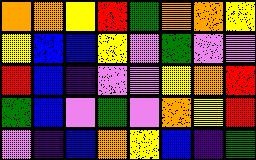[["orange", "orange", "yellow", "red", "green", "orange", "orange", "yellow"], ["yellow", "blue", "blue", "yellow", "violet", "green", "violet", "violet"], ["red", "blue", "indigo", "violet", "violet", "yellow", "orange", "red"], ["green", "blue", "violet", "green", "violet", "orange", "yellow", "red"], ["violet", "indigo", "blue", "orange", "yellow", "blue", "indigo", "green"]]